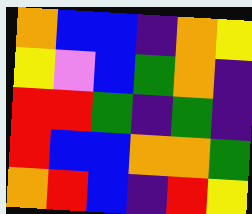[["orange", "blue", "blue", "indigo", "orange", "yellow"], ["yellow", "violet", "blue", "green", "orange", "indigo"], ["red", "red", "green", "indigo", "green", "indigo"], ["red", "blue", "blue", "orange", "orange", "green"], ["orange", "red", "blue", "indigo", "red", "yellow"]]